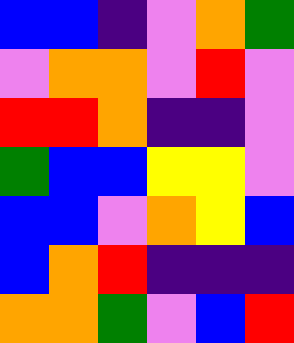[["blue", "blue", "indigo", "violet", "orange", "green"], ["violet", "orange", "orange", "violet", "red", "violet"], ["red", "red", "orange", "indigo", "indigo", "violet"], ["green", "blue", "blue", "yellow", "yellow", "violet"], ["blue", "blue", "violet", "orange", "yellow", "blue"], ["blue", "orange", "red", "indigo", "indigo", "indigo"], ["orange", "orange", "green", "violet", "blue", "red"]]